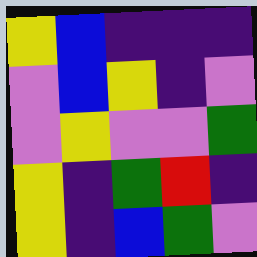[["yellow", "blue", "indigo", "indigo", "indigo"], ["violet", "blue", "yellow", "indigo", "violet"], ["violet", "yellow", "violet", "violet", "green"], ["yellow", "indigo", "green", "red", "indigo"], ["yellow", "indigo", "blue", "green", "violet"]]